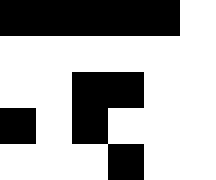[["black", "black", "black", "black", "black", "white"], ["white", "white", "white", "white", "white", "white"], ["white", "white", "black", "black", "white", "white"], ["black", "white", "black", "white", "white", "white"], ["white", "white", "white", "black", "white", "white"]]